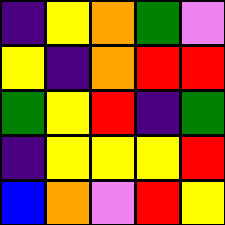[["indigo", "yellow", "orange", "green", "violet"], ["yellow", "indigo", "orange", "red", "red"], ["green", "yellow", "red", "indigo", "green"], ["indigo", "yellow", "yellow", "yellow", "red"], ["blue", "orange", "violet", "red", "yellow"]]